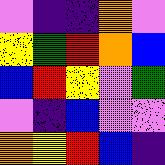[["violet", "indigo", "indigo", "orange", "violet"], ["yellow", "green", "red", "orange", "blue"], ["blue", "red", "yellow", "violet", "green"], ["violet", "indigo", "blue", "violet", "violet"], ["orange", "yellow", "red", "blue", "indigo"]]